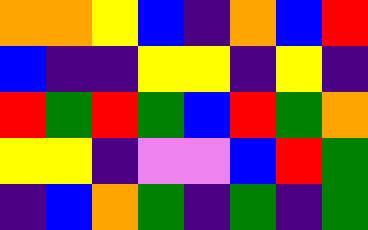[["orange", "orange", "yellow", "blue", "indigo", "orange", "blue", "red"], ["blue", "indigo", "indigo", "yellow", "yellow", "indigo", "yellow", "indigo"], ["red", "green", "red", "green", "blue", "red", "green", "orange"], ["yellow", "yellow", "indigo", "violet", "violet", "blue", "red", "green"], ["indigo", "blue", "orange", "green", "indigo", "green", "indigo", "green"]]